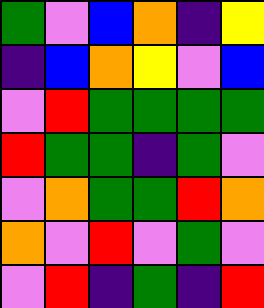[["green", "violet", "blue", "orange", "indigo", "yellow"], ["indigo", "blue", "orange", "yellow", "violet", "blue"], ["violet", "red", "green", "green", "green", "green"], ["red", "green", "green", "indigo", "green", "violet"], ["violet", "orange", "green", "green", "red", "orange"], ["orange", "violet", "red", "violet", "green", "violet"], ["violet", "red", "indigo", "green", "indigo", "red"]]